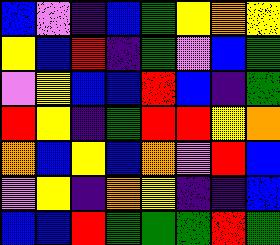[["blue", "violet", "indigo", "blue", "green", "yellow", "orange", "yellow"], ["yellow", "blue", "red", "indigo", "green", "violet", "blue", "green"], ["violet", "yellow", "blue", "blue", "red", "blue", "indigo", "green"], ["red", "yellow", "indigo", "green", "red", "red", "yellow", "orange"], ["orange", "blue", "yellow", "blue", "orange", "violet", "red", "blue"], ["violet", "yellow", "indigo", "orange", "yellow", "indigo", "indigo", "blue"], ["blue", "blue", "red", "green", "green", "green", "red", "green"]]